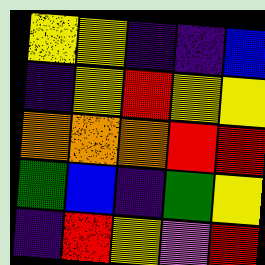[["yellow", "yellow", "indigo", "indigo", "blue"], ["indigo", "yellow", "red", "yellow", "yellow"], ["orange", "orange", "orange", "red", "red"], ["green", "blue", "indigo", "green", "yellow"], ["indigo", "red", "yellow", "violet", "red"]]